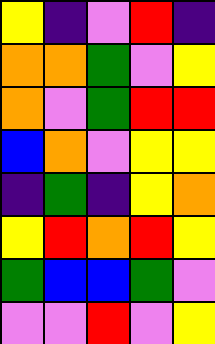[["yellow", "indigo", "violet", "red", "indigo"], ["orange", "orange", "green", "violet", "yellow"], ["orange", "violet", "green", "red", "red"], ["blue", "orange", "violet", "yellow", "yellow"], ["indigo", "green", "indigo", "yellow", "orange"], ["yellow", "red", "orange", "red", "yellow"], ["green", "blue", "blue", "green", "violet"], ["violet", "violet", "red", "violet", "yellow"]]